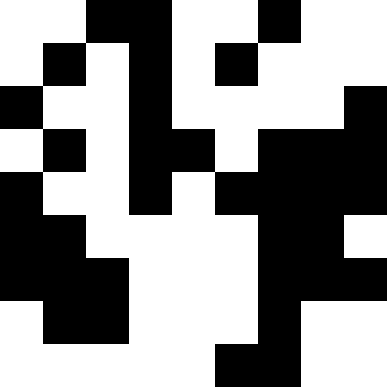[["white", "white", "black", "black", "white", "white", "black", "white", "white"], ["white", "black", "white", "black", "white", "black", "white", "white", "white"], ["black", "white", "white", "black", "white", "white", "white", "white", "black"], ["white", "black", "white", "black", "black", "white", "black", "black", "black"], ["black", "white", "white", "black", "white", "black", "black", "black", "black"], ["black", "black", "white", "white", "white", "white", "black", "black", "white"], ["black", "black", "black", "white", "white", "white", "black", "black", "black"], ["white", "black", "black", "white", "white", "white", "black", "white", "white"], ["white", "white", "white", "white", "white", "black", "black", "white", "white"]]